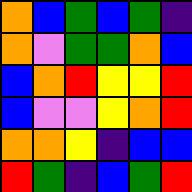[["orange", "blue", "green", "blue", "green", "indigo"], ["orange", "violet", "green", "green", "orange", "blue"], ["blue", "orange", "red", "yellow", "yellow", "red"], ["blue", "violet", "violet", "yellow", "orange", "red"], ["orange", "orange", "yellow", "indigo", "blue", "blue"], ["red", "green", "indigo", "blue", "green", "red"]]